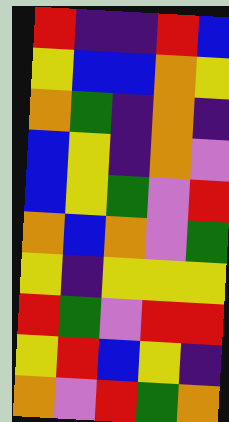[["red", "indigo", "indigo", "red", "blue"], ["yellow", "blue", "blue", "orange", "yellow"], ["orange", "green", "indigo", "orange", "indigo"], ["blue", "yellow", "indigo", "orange", "violet"], ["blue", "yellow", "green", "violet", "red"], ["orange", "blue", "orange", "violet", "green"], ["yellow", "indigo", "yellow", "yellow", "yellow"], ["red", "green", "violet", "red", "red"], ["yellow", "red", "blue", "yellow", "indigo"], ["orange", "violet", "red", "green", "orange"]]